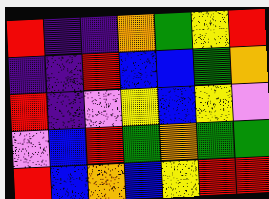[["red", "indigo", "indigo", "orange", "green", "yellow", "red"], ["indigo", "indigo", "red", "blue", "blue", "green", "orange"], ["red", "indigo", "violet", "yellow", "blue", "yellow", "violet"], ["violet", "blue", "red", "green", "orange", "green", "green"], ["red", "blue", "orange", "blue", "yellow", "red", "red"]]